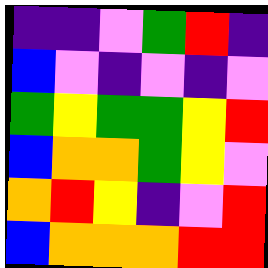[["indigo", "indigo", "violet", "green", "red", "indigo"], ["blue", "violet", "indigo", "violet", "indigo", "violet"], ["green", "yellow", "green", "green", "yellow", "red"], ["blue", "orange", "orange", "green", "yellow", "violet"], ["orange", "red", "yellow", "indigo", "violet", "red"], ["blue", "orange", "orange", "orange", "red", "red"]]